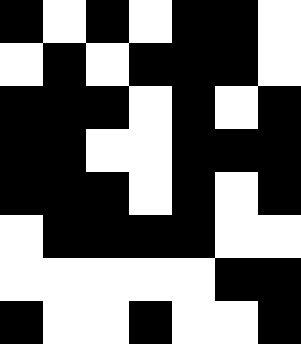[["black", "white", "black", "white", "black", "black", "white"], ["white", "black", "white", "black", "black", "black", "white"], ["black", "black", "black", "white", "black", "white", "black"], ["black", "black", "white", "white", "black", "black", "black"], ["black", "black", "black", "white", "black", "white", "black"], ["white", "black", "black", "black", "black", "white", "white"], ["white", "white", "white", "white", "white", "black", "black"], ["black", "white", "white", "black", "white", "white", "black"]]